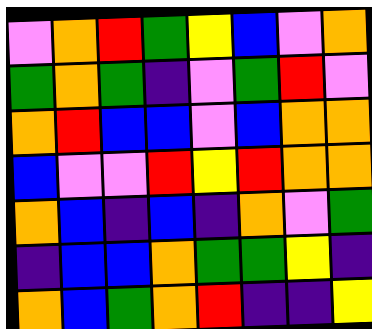[["violet", "orange", "red", "green", "yellow", "blue", "violet", "orange"], ["green", "orange", "green", "indigo", "violet", "green", "red", "violet"], ["orange", "red", "blue", "blue", "violet", "blue", "orange", "orange"], ["blue", "violet", "violet", "red", "yellow", "red", "orange", "orange"], ["orange", "blue", "indigo", "blue", "indigo", "orange", "violet", "green"], ["indigo", "blue", "blue", "orange", "green", "green", "yellow", "indigo"], ["orange", "blue", "green", "orange", "red", "indigo", "indigo", "yellow"]]